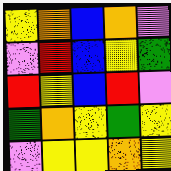[["yellow", "orange", "blue", "orange", "violet"], ["violet", "red", "blue", "yellow", "green"], ["red", "yellow", "blue", "red", "violet"], ["green", "orange", "yellow", "green", "yellow"], ["violet", "yellow", "yellow", "orange", "yellow"]]